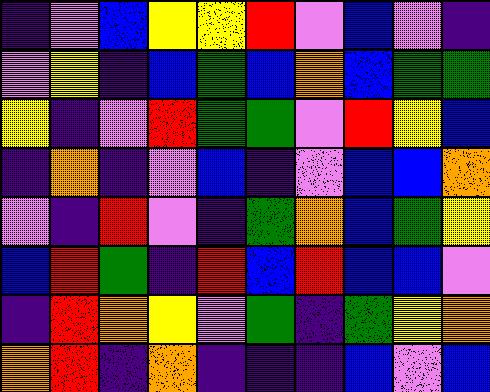[["indigo", "violet", "blue", "yellow", "yellow", "red", "violet", "blue", "violet", "indigo"], ["violet", "yellow", "indigo", "blue", "green", "blue", "orange", "blue", "green", "green"], ["yellow", "indigo", "violet", "red", "green", "green", "violet", "red", "yellow", "blue"], ["indigo", "orange", "indigo", "violet", "blue", "indigo", "violet", "blue", "blue", "orange"], ["violet", "indigo", "red", "violet", "indigo", "green", "orange", "blue", "green", "yellow"], ["blue", "red", "green", "indigo", "red", "blue", "red", "blue", "blue", "violet"], ["indigo", "red", "orange", "yellow", "violet", "green", "indigo", "green", "yellow", "orange"], ["orange", "red", "indigo", "orange", "indigo", "indigo", "indigo", "blue", "violet", "blue"]]